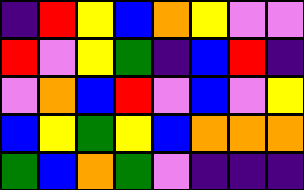[["indigo", "red", "yellow", "blue", "orange", "yellow", "violet", "violet"], ["red", "violet", "yellow", "green", "indigo", "blue", "red", "indigo"], ["violet", "orange", "blue", "red", "violet", "blue", "violet", "yellow"], ["blue", "yellow", "green", "yellow", "blue", "orange", "orange", "orange"], ["green", "blue", "orange", "green", "violet", "indigo", "indigo", "indigo"]]